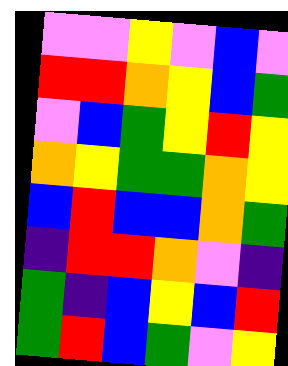[["violet", "violet", "yellow", "violet", "blue", "violet"], ["red", "red", "orange", "yellow", "blue", "green"], ["violet", "blue", "green", "yellow", "red", "yellow"], ["orange", "yellow", "green", "green", "orange", "yellow"], ["blue", "red", "blue", "blue", "orange", "green"], ["indigo", "red", "red", "orange", "violet", "indigo"], ["green", "indigo", "blue", "yellow", "blue", "red"], ["green", "red", "blue", "green", "violet", "yellow"]]